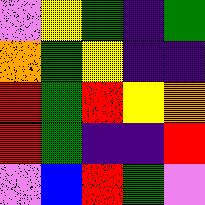[["violet", "yellow", "green", "indigo", "green"], ["orange", "green", "yellow", "indigo", "indigo"], ["red", "green", "red", "yellow", "orange"], ["red", "green", "indigo", "indigo", "red"], ["violet", "blue", "red", "green", "violet"]]